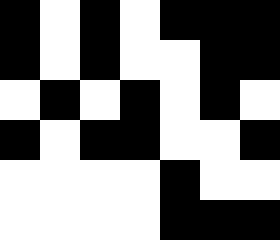[["black", "white", "black", "white", "black", "black", "black"], ["black", "white", "black", "white", "white", "black", "black"], ["white", "black", "white", "black", "white", "black", "white"], ["black", "white", "black", "black", "white", "white", "black"], ["white", "white", "white", "white", "black", "white", "white"], ["white", "white", "white", "white", "black", "black", "black"]]